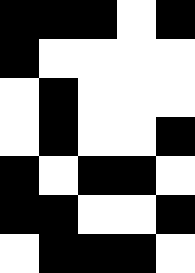[["black", "black", "black", "white", "black"], ["black", "white", "white", "white", "white"], ["white", "black", "white", "white", "white"], ["white", "black", "white", "white", "black"], ["black", "white", "black", "black", "white"], ["black", "black", "white", "white", "black"], ["white", "black", "black", "black", "white"]]